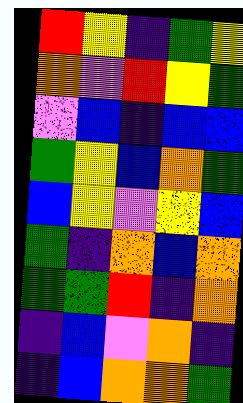[["red", "yellow", "indigo", "green", "yellow"], ["orange", "violet", "red", "yellow", "green"], ["violet", "blue", "indigo", "blue", "blue"], ["green", "yellow", "blue", "orange", "green"], ["blue", "yellow", "violet", "yellow", "blue"], ["green", "indigo", "orange", "blue", "orange"], ["green", "green", "red", "indigo", "orange"], ["indigo", "blue", "violet", "orange", "indigo"], ["indigo", "blue", "orange", "orange", "green"]]